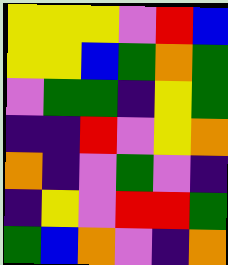[["yellow", "yellow", "yellow", "violet", "red", "blue"], ["yellow", "yellow", "blue", "green", "orange", "green"], ["violet", "green", "green", "indigo", "yellow", "green"], ["indigo", "indigo", "red", "violet", "yellow", "orange"], ["orange", "indigo", "violet", "green", "violet", "indigo"], ["indigo", "yellow", "violet", "red", "red", "green"], ["green", "blue", "orange", "violet", "indigo", "orange"]]